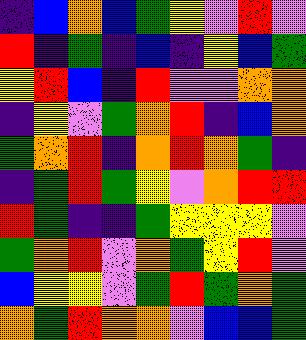[["indigo", "blue", "orange", "blue", "green", "yellow", "violet", "red", "violet"], ["red", "indigo", "green", "indigo", "blue", "indigo", "yellow", "blue", "green"], ["yellow", "red", "blue", "indigo", "red", "violet", "violet", "orange", "orange"], ["indigo", "yellow", "violet", "green", "orange", "red", "indigo", "blue", "orange"], ["green", "orange", "red", "indigo", "orange", "red", "orange", "green", "indigo"], ["indigo", "green", "red", "green", "yellow", "violet", "orange", "red", "red"], ["red", "green", "indigo", "indigo", "green", "yellow", "yellow", "yellow", "violet"], ["green", "orange", "red", "violet", "orange", "green", "yellow", "red", "violet"], ["blue", "yellow", "yellow", "violet", "green", "red", "green", "orange", "green"], ["orange", "green", "red", "orange", "orange", "violet", "blue", "blue", "green"]]